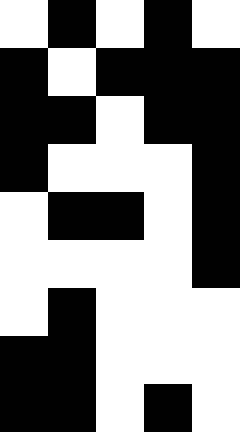[["white", "black", "white", "black", "white"], ["black", "white", "black", "black", "black"], ["black", "black", "white", "black", "black"], ["black", "white", "white", "white", "black"], ["white", "black", "black", "white", "black"], ["white", "white", "white", "white", "black"], ["white", "black", "white", "white", "white"], ["black", "black", "white", "white", "white"], ["black", "black", "white", "black", "white"]]